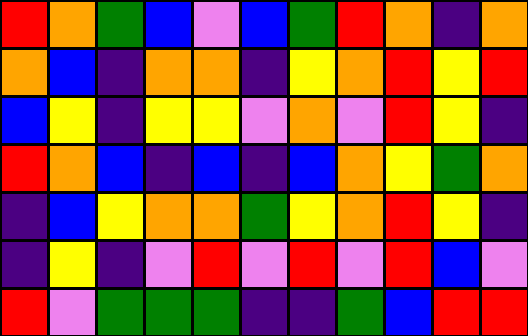[["red", "orange", "green", "blue", "violet", "blue", "green", "red", "orange", "indigo", "orange"], ["orange", "blue", "indigo", "orange", "orange", "indigo", "yellow", "orange", "red", "yellow", "red"], ["blue", "yellow", "indigo", "yellow", "yellow", "violet", "orange", "violet", "red", "yellow", "indigo"], ["red", "orange", "blue", "indigo", "blue", "indigo", "blue", "orange", "yellow", "green", "orange"], ["indigo", "blue", "yellow", "orange", "orange", "green", "yellow", "orange", "red", "yellow", "indigo"], ["indigo", "yellow", "indigo", "violet", "red", "violet", "red", "violet", "red", "blue", "violet"], ["red", "violet", "green", "green", "green", "indigo", "indigo", "green", "blue", "red", "red"]]